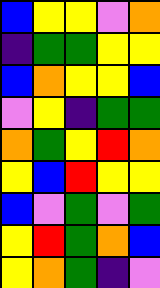[["blue", "yellow", "yellow", "violet", "orange"], ["indigo", "green", "green", "yellow", "yellow"], ["blue", "orange", "yellow", "yellow", "blue"], ["violet", "yellow", "indigo", "green", "green"], ["orange", "green", "yellow", "red", "orange"], ["yellow", "blue", "red", "yellow", "yellow"], ["blue", "violet", "green", "violet", "green"], ["yellow", "red", "green", "orange", "blue"], ["yellow", "orange", "green", "indigo", "violet"]]